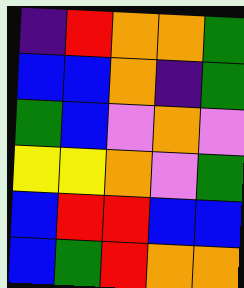[["indigo", "red", "orange", "orange", "green"], ["blue", "blue", "orange", "indigo", "green"], ["green", "blue", "violet", "orange", "violet"], ["yellow", "yellow", "orange", "violet", "green"], ["blue", "red", "red", "blue", "blue"], ["blue", "green", "red", "orange", "orange"]]